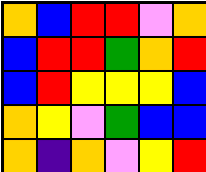[["orange", "blue", "red", "red", "violet", "orange"], ["blue", "red", "red", "green", "orange", "red"], ["blue", "red", "yellow", "yellow", "yellow", "blue"], ["orange", "yellow", "violet", "green", "blue", "blue"], ["orange", "indigo", "orange", "violet", "yellow", "red"]]